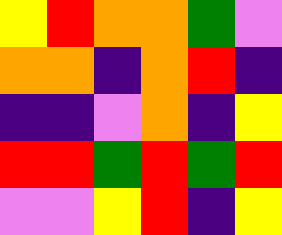[["yellow", "red", "orange", "orange", "green", "violet"], ["orange", "orange", "indigo", "orange", "red", "indigo"], ["indigo", "indigo", "violet", "orange", "indigo", "yellow"], ["red", "red", "green", "red", "green", "red"], ["violet", "violet", "yellow", "red", "indigo", "yellow"]]